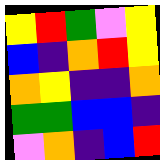[["yellow", "red", "green", "violet", "yellow"], ["blue", "indigo", "orange", "red", "yellow"], ["orange", "yellow", "indigo", "indigo", "orange"], ["green", "green", "blue", "blue", "indigo"], ["violet", "orange", "indigo", "blue", "red"]]